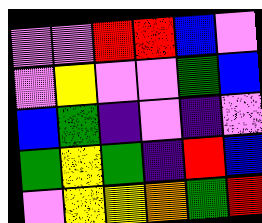[["violet", "violet", "red", "red", "blue", "violet"], ["violet", "yellow", "violet", "violet", "green", "blue"], ["blue", "green", "indigo", "violet", "indigo", "violet"], ["green", "yellow", "green", "indigo", "red", "blue"], ["violet", "yellow", "yellow", "orange", "green", "red"]]